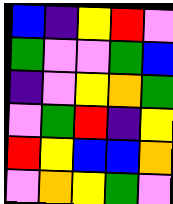[["blue", "indigo", "yellow", "red", "violet"], ["green", "violet", "violet", "green", "blue"], ["indigo", "violet", "yellow", "orange", "green"], ["violet", "green", "red", "indigo", "yellow"], ["red", "yellow", "blue", "blue", "orange"], ["violet", "orange", "yellow", "green", "violet"]]